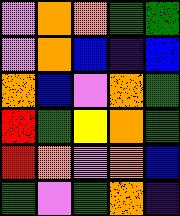[["violet", "orange", "orange", "green", "green"], ["violet", "orange", "blue", "indigo", "blue"], ["orange", "blue", "violet", "orange", "green"], ["red", "green", "yellow", "orange", "green"], ["red", "orange", "violet", "orange", "blue"], ["green", "violet", "green", "orange", "indigo"]]